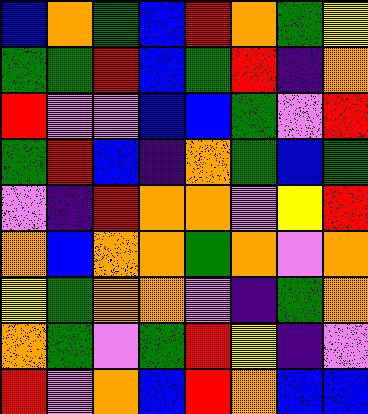[["blue", "orange", "green", "blue", "red", "orange", "green", "yellow"], ["green", "green", "red", "blue", "green", "red", "indigo", "orange"], ["red", "violet", "violet", "blue", "blue", "green", "violet", "red"], ["green", "red", "blue", "indigo", "orange", "green", "blue", "green"], ["violet", "indigo", "red", "orange", "orange", "violet", "yellow", "red"], ["orange", "blue", "orange", "orange", "green", "orange", "violet", "orange"], ["yellow", "green", "orange", "orange", "violet", "indigo", "green", "orange"], ["orange", "green", "violet", "green", "red", "yellow", "indigo", "violet"], ["red", "violet", "orange", "blue", "red", "orange", "blue", "blue"]]